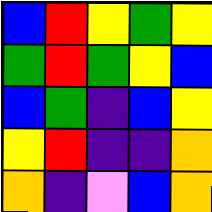[["blue", "red", "yellow", "green", "yellow"], ["green", "red", "green", "yellow", "blue"], ["blue", "green", "indigo", "blue", "yellow"], ["yellow", "red", "indigo", "indigo", "orange"], ["orange", "indigo", "violet", "blue", "orange"]]